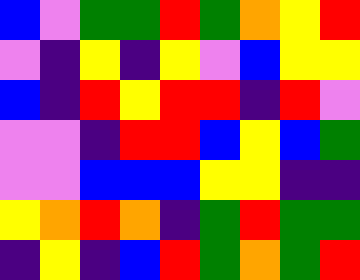[["blue", "violet", "green", "green", "red", "green", "orange", "yellow", "red"], ["violet", "indigo", "yellow", "indigo", "yellow", "violet", "blue", "yellow", "yellow"], ["blue", "indigo", "red", "yellow", "red", "red", "indigo", "red", "violet"], ["violet", "violet", "indigo", "red", "red", "blue", "yellow", "blue", "green"], ["violet", "violet", "blue", "blue", "blue", "yellow", "yellow", "indigo", "indigo"], ["yellow", "orange", "red", "orange", "indigo", "green", "red", "green", "green"], ["indigo", "yellow", "indigo", "blue", "red", "green", "orange", "green", "red"]]